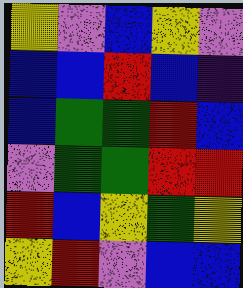[["yellow", "violet", "blue", "yellow", "violet"], ["blue", "blue", "red", "blue", "indigo"], ["blue", "green", "green", "red", "blue"], ["violet", "green", "green", "red", "red"], ["red", "blue", "yellow", "green", "yellow"], ["yellow", "red", "violet", "blue", "blue"]]